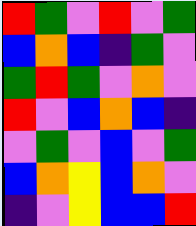[["red", "green", "violet", "red", "violet", "green"], ["blue", "orange", "blue", "indigo", "green", "violet"], ["green", "red", "green", "violet", "orange", "violet"], ["red", "violet", "blue", "orange", "blue", "indigo"], ["violet", "green", "violet", "blue", "violet", "green"], ["blue", "orange", "yellow", "blue", "orange", "violet"], ["indigo", "violet", "yellow", "blue", "blue", "red"]]